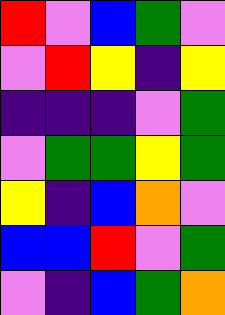[["red", "violet", "blue", "green", "violet"], ["violet", "red", "yellow", "indigo", "yellow"], ["indigo", "indigo", "indigo", "violet", "green"], ["violet", "green", "green", "yellow", "green"], ["yellow", "indigo", "blue", "orange", "violet"], ["blue", "blue", "red", "violet", "green"], ["violet", "indigo", "blue", "green", "orange"]]